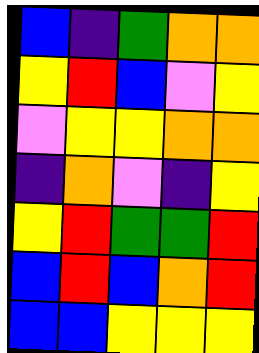[["blue", "indigo", "green", "orange", "orange"], ["yellow", "red", "blue", "violet", "yellow"], ["violet", "yellow", "yellow", "orange", "orange"], ["indigo", "orange", "violet", "indigo", "yellow"], ["yellow", "red", "green", "green", "red"], ["blue", "red", "blue", "orange", "red"], ["blue", "blue", "yellow", "yellow", "yellow"]]